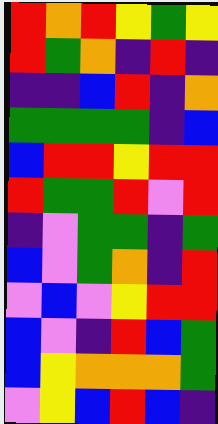[["red", "orange", "red", "yellow", "green", "yellow"], ["red", "green", "orange", "indigo", "red", "indigo"], ["indigo", "indigo", "blue", "red", "indigo", "orange"], ["green", "green", "green", "green", "indigo", "blue"], ["blue", "red", "red", "yellow", "red", "red"], ["red", "green", "green", "red", "violet", "red"], ["indigo", "violet", "green", "green", "indigo", "green"], ["blue", "violet", "green", "orange", "indigo", "red"], ["violet", "blue", "violet", "yellow", "red", "red"], ["blue", "violet", "indigo", "red", "blue", "green"], ["blue", "yellow", "orange", "orange", "orange", "green"], ["violet", "yellow", "blue", "red", "blue", "indigo"]]